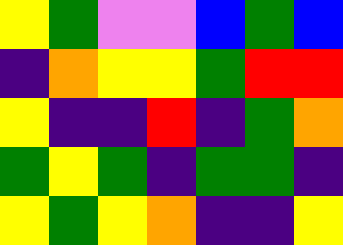[["yellow", "green", "violet", "violet", "blue", "green", "blue"], ["indigo", "orange", "yellow", "yellow", "green", "red", "red"], ["yellow", "indigo", "indigo", "red", "indigo", "green", "orange"], ["green", "yellow", "green", "indigo", "green", "green", "indigo"], ["yellow", "green", "yellow", "orange", "indigo", "indigo", "yellow"]]